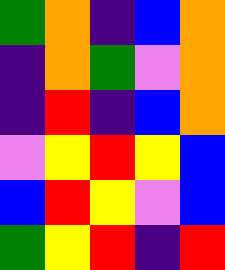[["green", "orange", "indigo", "blue", "orange"], ["indigo", "orange", "green", "violet", "orange"], ["indigo", "red", "indigo", "blue", "orange"], ["violet", "yellow", "red", "yellow", "blue"], ["blue", "red", "yellow", "violet", "blue"], ["green", "yellow", "red", "indigo", "red"]]